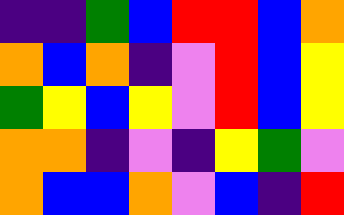[["indigo", "indigo", "green", "blue", "red", "red", "blue", "orange"], ["orange", "blue", "orange", "indigo", "violet", "red", "blue", "yellow"], ["green", "yellow", "blue", "yellow", "violet", "red", "blue", "yellow"], ["orange", "orange", "indigo", "violet", "indigo", "yellow", "green", "violet"], ["orange", "blue", "blue", "orange", "violet", "blue", "indigo", "red"]]